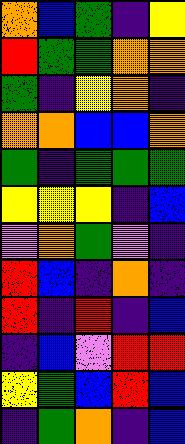[["orange", "blue", "green", "indigo", "yellow"], ["red", "green", "green", "orange", "orange"], ["green", "indigo", "yellow", "orange", "indigo"], ["orange", "orange", "blue", "blue", "orange"], ["green", "indigo", "green", "green", "green"], ["yellow", "yellow", "yellow", "indigo", "blue"], ["violet", "orange", "green", "violet", "indigo"], ["red", "blue", "indigo", "orange", "indigo"], ["red", "indigo", "red", "indigo", "blue"], ["indigo", "blue", "violet", "red", "red"], ["yellow", "green", "blue", "red", "blue"], ["indigo", "green", "orange", "indigo", "blue"]]